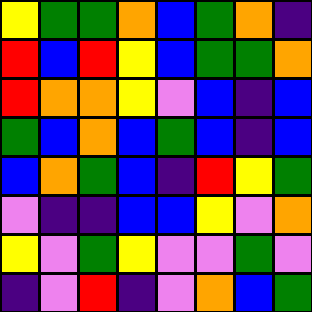[["yellow", "green", "green", "orange", "blue", "green", "orange", "indigo"], ["red", "blue", "red", "yellow", "blue", "green", "green", "orange"], ["red", "orange", "orange", "yellow", "violet", "blue", "indigo", "blue"], ["green", "blue", "orange", "blue", "green", "blue", "indigo", "blue"], ["blue", "orange", "green", "blue", "indigo", "red", "yellow", "green"], ["violet", "indigo", "indigo", "blue", "blue", "yellow", "violet", "orange"], ["yellow", "violet", "green", "yellow", "violet", "violet", "green", "violet"], ["indigo", "violet", "red", "indigo", "violet", "orange", "blue", "green"]]